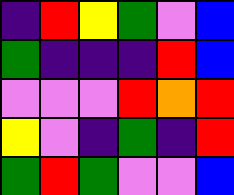[["indigo", "red", "yellow", "green", "violet", "blue"], ["green", "indigo", "indigo", "indigo", "red", "blue"], ["violet", "violet", "violet", "red", "orange", "red"], ["yellow", "violet", "indigo", "green", "indigo", "red"], ["green", "red", "green", "violet", "violet", "blue"]]